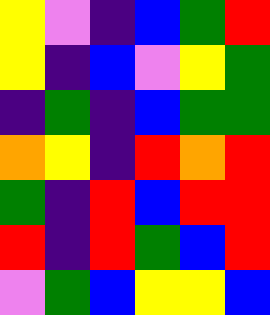[["yellow", "violet", "indigo", "blue", "green", "red"], ["yellow", "indigo", "blue", "violet", "yellow", "green"], ["indigo", "green", "indigo", "blue", "green", "green"], ["orange", "yellow", "indigo", "red", "orange", "red"], ["green", "indigo", "red", "blue", "red", "red"], ["red", "indigo", "red", "green", "blue", "red"], ["violet", "green", "blue", "yellow", "yellow", "blue"]]